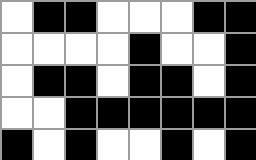[["white", "black", "black", "white", "white", "white", "black", "black"], ["white", "white", "white", "white", "black", "white", "white", "black"], ["white", "black", "black", "white", "black", "black", "white", "black"], ["white", "white", "black", "black", "black", "black", "black", "black"], ["black", "white", "black", "white", "white", "black", "white", "black"]]